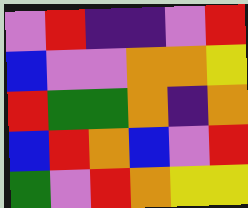[["violet", "red", "indigo", "indigo", "violet", "red"], ["blue", "violet", "violet", "orange", "orange", "yellow"], ["red", "green", "green", "orange", "indigo", "orange"], ["blue", "red", "orange", "blue", "violet", "red"], ["green", "violet", "red", "orange", "yellow", "yellow"]]